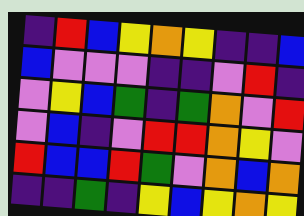[["indigo", "red", "blue", "yellow", "orange", "yellow", "indigo", "indigo", "blue"], ["blue", "violet", "violet", "violet", "indigo", "indigo", "violet", "red", "indigo"], ["violet", "yellow", "blue", "green", "indigo", "green", "orange", "violet", "red"], ["violet", "blue", "indigo", "violet", "red", "red", "orange", "yellow", "violet"], ["red", "blue", "blue", "red", "green", "violet", "orange", "blue", "orange"], ["indigo", "indigo", "green", "indigo", "yellow", "blue", "yellow", "orange", "yellow"]]